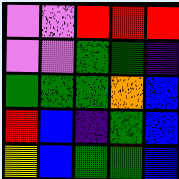[["violet", "violet", "red", "red", "red"], ["violet", "violet", "green", "green", "indigo"], ["green", "green", "green", "orange", "blue"], ["red", "blue", "indigo", "green", "blue"], ["yellow", "blue", "green", "green", "blue"]]